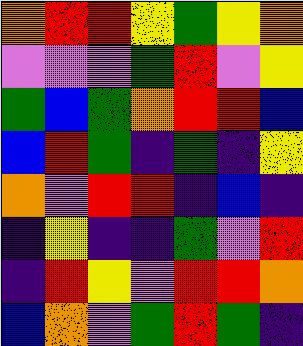[["orange", "red", "red", "yellow", "green", "yellow", "orange"], ["violet", "violet", "violet", "green", "red", "violet", "yellow"], ["green", "blue", "green", "orange", "red", "red", "blue"], ["blue", "red", "green", "indigo", "green", "indigo", "yellow"], ["orange", "violet", "red", "red", "indigo", "blue", "indigo"], ["indigo", "yellow", "indigo", "indigo", "green", "violet", "red"], ["indigo", "red", "yellow", "violet", "red", "red", "orange"], ["blue", "orange", "violet", "green", "red", "green", "indigo"]]